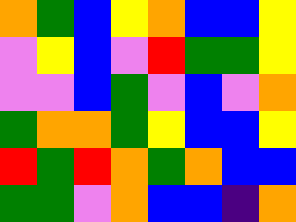[["orange", "green", "blue", "yellow", "orange", "blue", "blue", "yellow"], ["violet", "yellow", "blue", "violet", "red", "green", "green", "yellow"], ["violet", "violet", "blue", "green", "violet", "blue", "violet", "orange"], ["green", "orange", "orange", "green", "yellow", "blue", "blue", "yellow"], ["red", "green", "red", "orange", "green", "orange", "blue", "blue"], ["green", "green", "violet", "orange", "blue", "blue", "indigo", "orange"]]